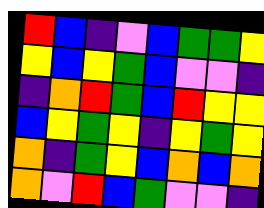[["red", "blue", "indigo", "violet", "blue", "green", "green", "yellow"], ["yellow", "blue", "yellow", "green", "blue", "violet", "violet", "indigo"], ["indigo", "orange", "red", "green", "blue", "red", "yellow", "yellow"], ["blue", "yellow", "green", "yellow", "indigo", "yellow", "green", "yellow"], ["orange", "indigo", "green", "yellow", "blue", "orange", "blue", "orange"], ["orange", "violet", "red", "blue", "green", "violet", "violet", "indigo"]]